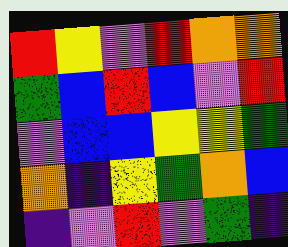[["red", "yellow", "violet", "red", "orange", "orange"], ["green", "blue", "red", "blue", "violet", "red"], ["violet", "blue", "blue", "yellow", "yellow", "green"], ["orange", "indigo", "yellow", "green", "orange", "blue"], ["indigo", "violet", "red", "violet", "green", "indigo"]]